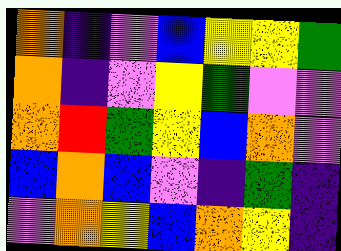[["orange", "indigo", "violet", "blue", "yellow", "yellow", "green"], ["orange", "indigo", "violet", "yellow", "green", "violet", "violet"], ["orange", "red", "green", "yellow", "blue", "orange", "violet"], ["blue", "orange", "blue", "violet", "indigo", "green", "indigo"], ["violet", "orange", "yellow", "blue", "orange", "yellow", "indigo"]]